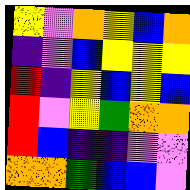[["yellow", "violet", "orange", "yellow", "blue", "orange"], ["indigo", "violet", "blue", "yellow", "yellow", "yellow"], ["red", "indigo", "yellow", "blue", "yellow", "blue"], ["red", "violet", "yellow", "green", "orange", "orange"], ["red", "blue", "indigo", "indigo", "violet", "violet"], ["orange", "orange", "green", "blue", "blue", "violet"]]